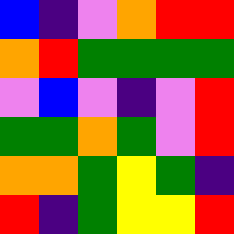[["blue", "indigo", "violet", "orange", "red", "red"], ["orange", "red", "green", "green", "green", "green"], ["violet", "blue", "violet", "indigo", "violet", "red"], ["green", "green", "orange", "green", "violet", "red"], ["orange", "orange", "green", "yellow", "green", "indigo"], ["red", "indigo", "green", "yellow", "yellow", "red"]]